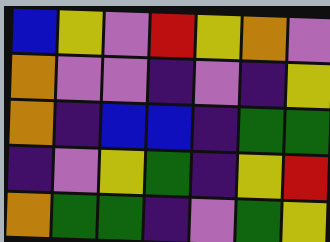[["blue", "yellow", "violet", "red", "yellow", "orange", "violet"], ["orange", "violet", "violet", "indigo", "violet", "indigo", "yellow"], ["orange", "indigo", "blue", "blue", "indigo", "green", "green"], ["indigo", "violet", "yellow", "green", "indigo", "yellow", "red"], ["orange", "green", "green", "indigo", "violet", "green", "yellow"]]